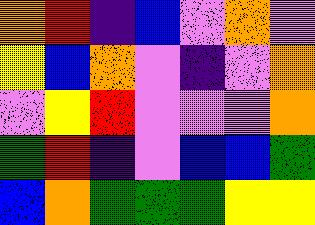[["orange", "red", "indigo", "blue", "violet", "orange", "violet"], ["yellow", "blue", "orange", "violet", "indigo", "violet", "orange"], ["violet", "yellow", "red", "violet", "violet", "violet", "orange"], ["green", "red", "indigo", "violet", "blue", "blue", "green"], ["blue", "orange", "green", "green", "green", "yellow", "yellow"]]